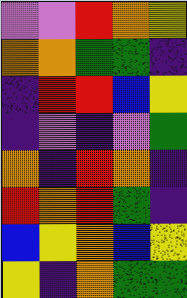[["violet", "violet", "red", "orange", "yellow"], ["orange", "orange", "green", "green", "indigo"], ["indigo", "red", "red", "blue", "yellow"], ["indigo", "violet", "indigo", "violet", "green"], ["orange", "indigo", "red", "orange", "indigo"], ["red", "orange", "red", "green", "indigo"], ["blue", "yellow", "orange", "blue", "yellow"], ["yellow", "indigo", "orange", "green", "green"]]